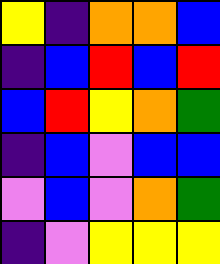[["yellow", "indigo", "orange", "orange", "blue"], ["indigo", "blue", "red", "blue", "red"], ["blue", "red", "yellow", "orange", "green"], ["indigo", "blue", "violet", "blue", "blue"], ["violet", "blue", "violet", "orange", "green"], ["indigo", "violet", "yellow", "yellow", "yellow"]]